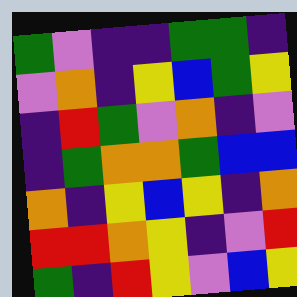[["green", "violet", "indigo", "indigo", "green", "green", "indigo"], ["violet", "orange", "indigo", "yellow", "blue", "green", "yellow"], ["indigo", "red", "green", "violet", "orange", "indigo", "violet"], ["indigo", "green", "orange", "orange", "green", "blue", "blue"], ["orange", "indigo", "yellow", "blue", "yellow", "indigo", "orange"], ["red", "red", "orange", "yellow", "indigo", "violet", "red"], ["green", "indigo", "red", "yellow", "violet", "blue", "yellow"]]